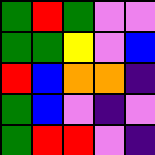[["green", "red", "green", "violet", "violet"], ["green", "green", "yellow", "violet", "blue"], ["red", "blue", "orange", "orange", "indigo"], ["green", "blue", "violet", "indigo", "violet"], ["green", "red", "red", "violet", "indigo"]]